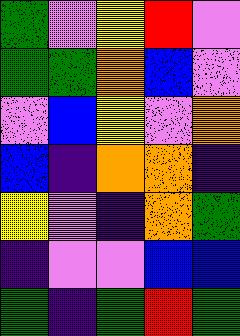[["green", "violet", "yellow", "red", "violet"], ["green", "green", "orange", "blue", "violet"], ["violet", "blue", "yellow", "violet", "orange"], ["blue", "indigo", "orange", "orange", "indigo"], ["yellow", "violet", "indigo", "orange", "green"], ["indigo", "violet", "violet", "blue", "blue"], ["green", "indigo", "green", "red", "green"]]